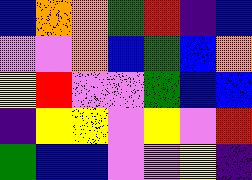[["blue", "orange", "orange", "green", "red", "indigo", "blue"], ["violet", "violet", "orange", "blue", "green", "blue", "orange"], ["yellow", "red", "violet", "violet", "green", "blue", "blue"], ["indigo", "yellow", "yellow", "violet", "yellow", "violet", "red"], ["green", "blue", "blue", "violet", "violet", "yellow", "indigo"]]